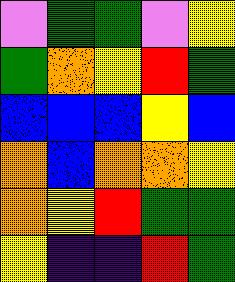[["violet", "green", "green", "violet", "yellow"], ["green", "orange", "yellow", "red", "green"], ["blue", "blue", "blue", "yellow", "blue"], ["orange", "blue", "orange", "orange", "yellow"], ["orange", "yellow", "red", "green", "green"], ["yellow", "indigo", "indigo", "red", "green"]]